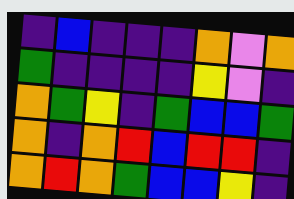[["indigo", "blue", "indigo", "indigo", "indigo", "orange", "violet", "orange"], ["green", "indigo", "indigo", "indigo", "indigo", "yellow", "violet", "indigo"], ["orange", "green", "yellow", "indigo", "green", "blue", "blue", "green"], ["orange", "indigo", "orange", "red", "blue", "red", "red", "indigo"], ["orange", "red", "orange", "green", "blue", "blue", "yellow", "indigo"]]